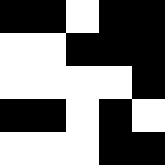[["black", "black", "white", "black", "black"], ["white", "white", "black", "black", "black"], ["white", "white", "white", "white", "black"], ["black", "black", "white", "black", "white"], ["white", "white", "white", "black", "black"]]